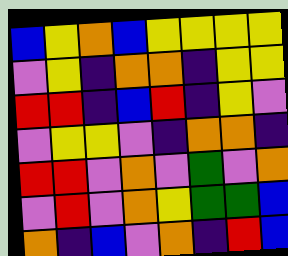[["blue", "yellow", "orange", "blue", "yellow", "yellow", "yellow", "yellow"], ["violet", "yellow", "indigo", "orange", "orange", "indigo", "yellow", "yellow"], ["red", "red", "indigo", "blue", "red", "indigo", "yellow", "violet"], ["violet", "yellow", "yellow", "violet", "indigo", "orange", "orange", "indigo"], ["red", "red", "violet", "orange", "violet", "green", "violet", "orange"], ["violet", "red", "violet", "orange", "yellow", "green", "green", "blue"], ["orange", "indigo", "blue", "violet", "orange", "indigo", "red", "blue"]]